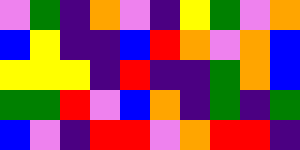[["violet", "green", "indigo", "orange", "violet", "indigo", "yellow", "green", "violet", "orange"], ["blue", "yellow", "indigo", "indigo", "blue", "red", "orange", "violet", "orange", "blue"], ["yellow", "yellow", "yellow", "indigo", "red", "indigo", "indigo", "green", "orange", "blue"], ["green", "green", "red", "violet", "blue", "orange", "indigo", "green", "indigo", "green"], ["blue", "violet", "indigo", "red", "red", "violet", "orange", "red", "red", "indigo"]]